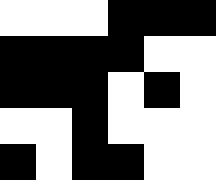[["white", "white", "white", "black", "black", "black"], ["black", "black", "black", "black", "white", "white"], ["black", "black", "black", "white", "black", "white"], ["white", "white", "black", "white", "white", "white"], ["black", "white", "black", "black", "white", "white"]]